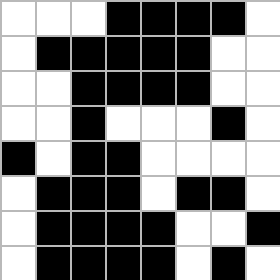[["white", "white", "white", "black", "black", "black", "black", "white"], ["white", "black", "black", "black", "black", "black", "white", "white"], ["white", "white", "black", "black", "black", "black", "white", "white"], ["white", "white", "black", "white", "white", "white", "black", "white"], ["black", "white", "black", "black", "white", "white", "white", "white"], ["white", "black", "black", "black", "white", "black", "black", "white"], ["white", "black", "black", "black", "black", "white", "white", "black"], ["white", "black", "black", "black", "black", "white", "black", "white"]]